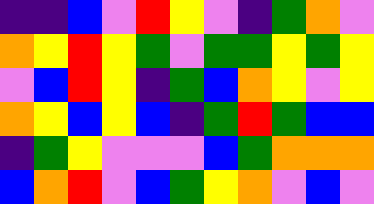[["indigo", "indigo", "blue", "violet", "red", "yellow", "violet", "indigo", "green", "orange", "violet"], ["orange", "yellow", "red", "yellow", "green", "violet", "green", "green", "yellow", "green", "yellow"], ["violet", "blue", "red", "yellow", "indigo", "green", "blue", "orange", "yellow", "violet", "yellow"], ["orange", "yellow", "blue", "yellow", "blue", "indigo", "green", "red", "green", "blue", "blue"], ["indigo", "green", "yellow", "violet", "violet", "violet", "blue", "green", "orange", "orange", "orange"], ["blue", "orange", "red", "violet", "blue", "green", "yellow", "orange", "violet", "blue", "violet"]]